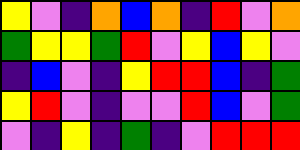[["yellow", "violet", "indigo", "orange", "blue", "orange", "indigo", "red", "violet", "orange"], ["green", "yellow", "yellow", "green", "red", "violet", "yellow", "blue", "yellow", "violet"], ["indigo", "blue", "violet", "indigo", "yellow", "red", "red", "blue", "indigo", "green"], ["yellow", "red", "violet", "indigo", "violet", "violet", "red", "blue", "violet", "green"], ["violet", "indigo", "yellow", "indigo", "green", "indigo", "violet", "red", "red", "red"]]